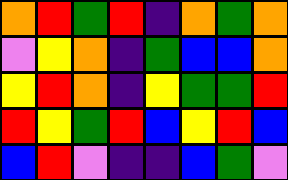[["orange", "red", "green", "red", "indigo", "orange", "green", "orange"], ["violet", "yellow", "orange", "indigo", "green", "blue", "blue", "orange"], ["yellow", "red", "orange", "indigo", "yellow", "green", "green", "red"], ["red", "yellow", "green", "red", "blue", "yellow", "red", "blue"], ["blue", "red", "violet", "indigo", "indigo", "blue", "green", "violet"]]